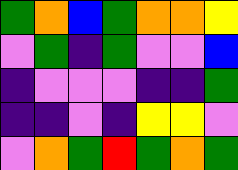[["green", "orange", "blue", "green", "orange", "orange", "yellow"], ["violet", "green", "indigo", "green", "violet", "violet", "blue"], ["indigo", "violet", "violet", "violet", "indigo", "indigo", "green"], ["indigo", "indigo", "violet", "indigo", "yellow", "yellow", "violet"], ["violet", "orange", "green", "red", "green", "orange", "green"]]